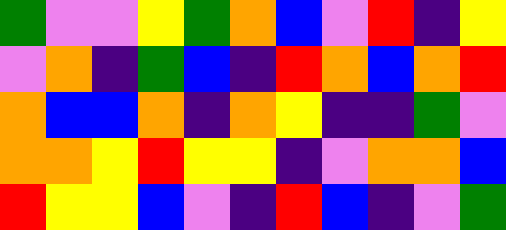[["green", "violet", "violet", "yellow", "green", "orange", "blue", "violet", "red", "indigo", "yellow"], ["violet", "orange", "indigo", "green", "blue", "indigo", "red", "orange", "blue", "orange", "red"], ["orange", "blue", "blue", "orange", "indigo", "orange", "yellow", "indigo", "indigo", "green", "violet"], ["orange", "orange", "yellow", "red", "yellow", "yellow", "indigo", "violet", "orange", "orange", "blue"], ["red", "yellow", "yellow", "blue", "violet", "indigo", "red", "blue", "indigo", "violet", "green"]]